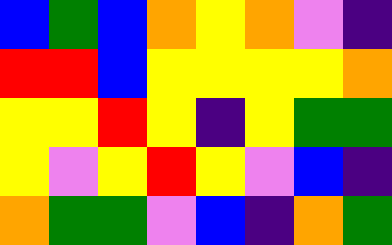[["blue", "green", "blue", "orange", "yellow", "orange", "violet", "indigo"], ["red", "red", "blue", "yellow", "yellow", "yellow", "yellow", "orange"], ["yellow", "yellow", "red", "yellow", "indigo", "yellow", "green", "green"], ["yellow", "violet", "yellow", "red", "yellow", "violet", "blue", "indigo"], ["orange", "green", "green", "violet", "blue", "indigo", "orange", "green"]]